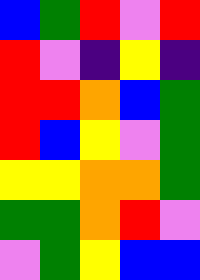[["blue", "green", "red", "violet", "red"], ["red", "violet", "indigo", "yellow", "indigo"], ["red", "red", "orange", "blue", "green"], ["red", "blue", "yellow", "violet", "green"], ["yellow", "yellow", "orange", "orange", "green"], ["green", "green", "orange", "red", "violet"], ["violet", "green", "yellow", "blue", "blue"]]